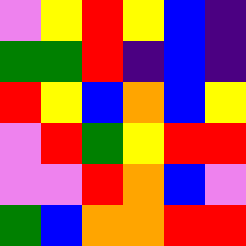[["violet", "yellow", "red", "yellow", "blue", "indigo"], ["green", "green", "red", "indigo", "blue", "indigo"], ["red", "yellow", "blue", "orange", "blue", "yellow"], ["violet", "red", "green", "yellow", "red", "red"], ["violet", "violet", "red", "orange", "blue", "violet"], ["green", "blue", "orange", "orange", "red", "red"]]